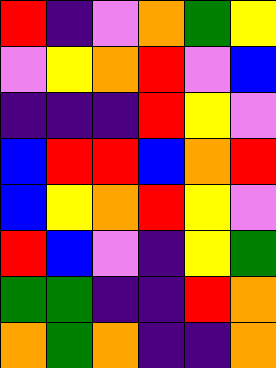[["red", "indigo", "violet", "orange", "green", "yellow"], ["violet", "yellow", "orange", "red", "violet", "blue"], ["indigo", "indigo", "indigo", "red", "yellow", "violet"], ["blue", "red", "red", "blue", "orange", "red"], ["blue", "yellow", "orange", "red", "yellow", "violet"], ["red", "blue", "violet", "indigo", "yellow", "green"], ["green", "green", "indigo", "indigo", "red", "orange"], ["orange", "green", "orange", "indigo", "indigo", "orange"]]